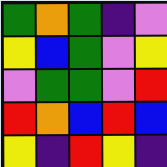[["green", "orange", "green", "indigo", "violet"], ["yellow", "blue", "green", "violet", "yellow"], ["violet", "green", "green", "violet", "red"], ["red", "orange", "blue", "red", "blue"], ["yellow", "indigo", "red", "yellow", "indigo"]]